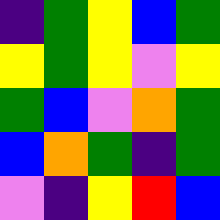[["indigo", "green", "yellow", "blue", "green"], ["yellow", "green", "yellow", "violet", "yellow"], ["green", "blue", "violet", "orange", "green"], ["blue", "orange", "green", "indigo", "green"], ["violet", "indigo", "yellow", "red", "blue"]]